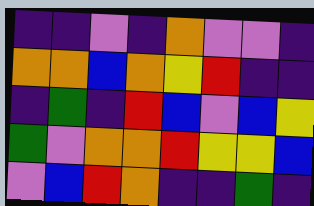[["indigo", "indigo", "violet", "indigo", "orange", "violet", "violet", "indigo"], ["orange", "orange", "blue", "orange", "yellow", "red", "indigo", "indigo"], ["indigo", "green", "indigo", "red", "blue", "violet", "blue", "yellow"], ["green", "violet", "orange", "orange", "red", "yellow", "yellow", "blue"], ["violet", "blue", "red", "orange", "indigo", "indigo", "green", "indigo"]]